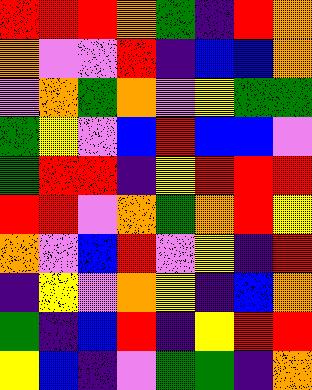[["red", "red", "red", "orange", "green", "indigo", "red", "orange"], ["orange", "violet", "violet", "red", "indigo", "blue", "blue", "orange"], ["violet", "orange", "green", "orange", "violet", "yellow", "green", "green"], ["green", "yellow", "violet", "blue", "red", "blue", "blue", "violet"], ["green", "red", "red", "indigo", "yellow", "red", "red", "red"], ["red", "red", "violet", "orange", "green", "orange", "red", "yellow"], ["orange", "violet", "blue", "red", "violet", "yellow", "indigo", "red"], ["indigo", "yellow", "violet", "orange", "yellow", "indigo", "blue", "orange"], ["green", "indigo", "blue", "red", "indigo", "yellow", "red", "red"], ["yellow", "blue", "indigo", "violet", "green", "green", "indigo", "orange"]]